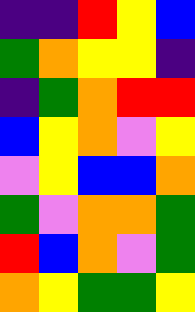[["indigo", "indigo", "red", "yellow", "blue"], ["green", "orange", "yellow", "yellow", "indigo"], ["indigo", "green", "orange", "red", "red"], ["blue", "yellow", "orange", "violet", "yellow"], ["violet", "yellow", "blue", "blue", "orange"], ["green", "violet", "orange", "orange", "green"], ["red", "blue", "orange", "violet", "green"], ["orange", "yellow", "green", "green", "yellow"]]